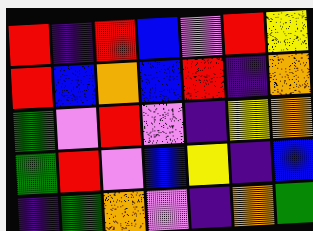[["red", "indigo", "red", "blue", "violet", "red", "yellow"], ["red", "blue", "orange", "blue", "red", "indigo", "orange"], ["green", "violet", "red", "violet", "indigo", "yellow", "orange"], ["green", "red", "violet", "blue", "yellow", "indigo", "blue"], ["indigo", "green", "orange", "violet", "indigo", "orange", "green"]]